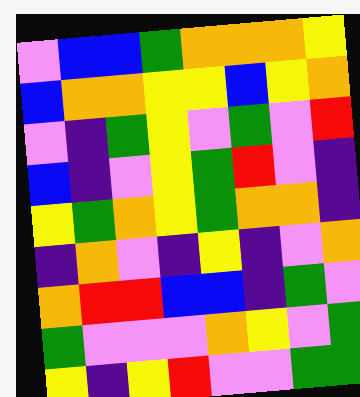[["violet", "blue", "blue", "green", "orange", "orange", "orange", "yellow"], ["blue", "orange", "orange", "yellow", "yellow", "blue", "yellow", "orange"], ["violet", "indigo", "green", "yellow", "violet", "green", "violet", "red"], ["blue", "indigo", "violet", "yellow", "green", "red", "violet", "indigo"], ["yellow", "green", "orange", "yellow", "green", "orange", "orange", "indigo"], ["indigo", "orange", "violet", "indigo", "yellow", "indigo", "violet", "orange"], ["orange", "red", "red", "blue", "blue", "indigo", "green", "violet"], ["green", "violet", "violet", "violet", "orange", "yellow", "violet", "green"], ["yellow", "indigo", "yellow", "red", "violet", "violet", "green", "green"]]